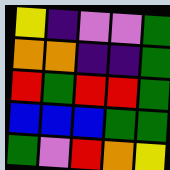[["yellow", "indigo", "violet", "violet", "green"], ["orange", "orange", "indigo", "indigo", "green"], ["red", "green", "red", "red", "green"], ["blue", "blue", "blue", "green", "green"], ["green", "violet", "red", "orange", "yellow"]]